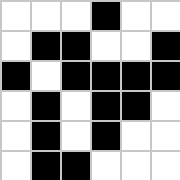[["white", "white", "white", "black", "white", "white"], ["white", "black", "black", "white", "white", "black"], ["black", "white", "black", "black", "black", "black"], ["white", "black", "white", "black", "black", "white"], ["white", "black", "white", "black", "white", "white"], ["white", "black", "black", "white", "white", "white"]]